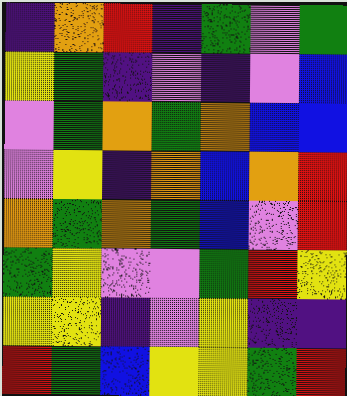[["indigo", "orange", "red", "indigo", "green", "violet", "green"], ["yellow", "green", "indigo", "violet", "indigo", "violet", "blue"], ["violet", "green", "orange", "green", "orange", "blue", "blue"], ["violet", "yellow", "indigo", "orange", "blue", "orange", "red"], ["orange", "green", "orange", "green", "blue", "violet", "red"], ["green", "yellow", "violet", "violet", "green", "red", "yellow"], ["yellow", "yellow", "indigo", "violet", "yellow", "indigo", "indigo"], ["red", "green", "blue", "yellow", "yellow", "green", "red"]]